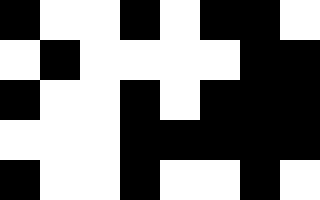[["black", "white", "white", "black", "white", "black", "black", "white"], ["white", "black", "white", "white", "white", "white", "black", "black"], ["black", "white", "white", "black", "white", "black", "black", "black"], ["white", "white", "white", "black", "black", "black", "black", "black"], ["black", "white", "white", "black", "white", "white", "black", "white"]]